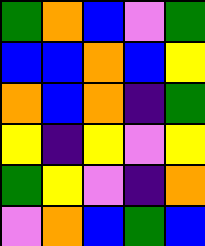[["green", "orange", "blue", "violet", "green"], ["blue", "blue", "orange", "blue", "yellow"], ["orange", "blue", "orange", "indigo", "green"], ["yellow", "indigo", "yellow", "violet", "yellow"], ["green", "yellow", "violet", "indigo", "orange"], ["violet", "orange", "blue", "green", "blue"]]